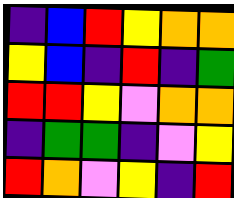[["indigo", "blue", "red", "yellow", "orange", "orange"], ["yellow", "blue", "indigo", "red", "indigo", "green"], ["red", "red", "yellow", "violet", "orange", "orange"], ["indigo", "green", "green", "indigo", "violet", "yellow"], ["red", "orange", "violet", "yellow", "indigo", "red"]]